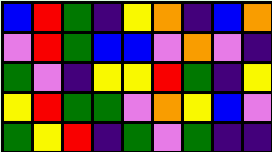[["blue", "red", "green", "indigo", "yellow", "orange", "indigo", "blue", "orange"], ["violet", "red", "green", "blue", "blue", "violet", "orange", "violet", "indigo"], ["green", "violet", "indigo", "yellow", "yellow", "red", "green", "indigo", "yellow"], ["yellow", "red", "green", "green", "violet", "orange", "yellow", "blue", "violet"], ["green", "yellow", "red", "indigo", "green", "violet", "green", "indigo", "indigo"]]